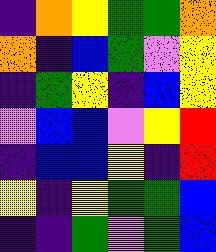[["indigo", "orange", "yellow", "green", "green", "orange"], ["orange", "indigo", "blue", "green", "violet", "yellow"], ["indigo", "green", "yellow", "indigo", "blue", "yellow"], ["violet", "blue", "blue", "violet", "yellow", "red"], ["indigo", "blue", "blue", "yellow", "indigo", "red"], ["yellow", "indigo", "yellow", "green", "green", "blue"], ["indigo", "indigo", "green", "violet", "green", "blue"]]